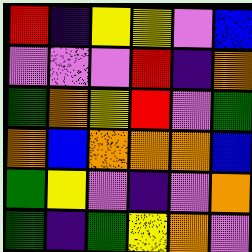[["red", "indigo", "yellow", "yellow", "violet", "blue"], ["violet", "violet", "violet", "red", "indigo", "orange"], ["green", "orange", "yellow", "red", "violet", "green"], ["orange", "blue", "orange", "orange", "orange", "blue"], ["green", "yellow", "violet", "indigo", "violet", "orange"], ["green", "indigo", "green", "yellow", "orange", "violet"]]